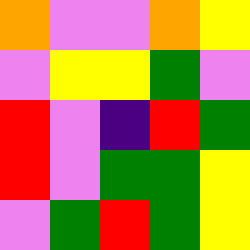[["orange", "violet", "violet", "orange", "yellow"], ["violet", "yellow", "yellow", "green", "violet"], ["red", "violet", "indigo", "red", "green"], ["red", "violet", "green", "green", "yellow"], ["violet", "green", "red", "green", "yellow"]]